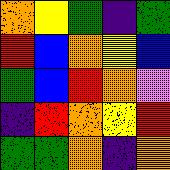[["orange", "yellow", "green", "indigo", "green"], ["red", "blue", "orange", "yellow", "blue"], ["green", "blue", "red", "orange", "violet"], ["indigo", "red", "orange", "yellow", "red"], ["green", "green", "orange", "indigo", "orange"]]